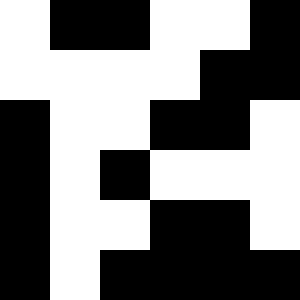[["white", "black", "black", "white", "white", "black"], ["white", "white", "white", "white", "black", "black"], ["black", "white", "white", "black", "black", "white"], ["black", "white", "black", "white", "white", "white"], ["black", "white", "white", "black", "black", "white"], ["black", "white", "black", "black", "black", "black"]]